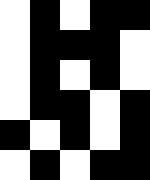[["white", "black", "white", "black", "black"], ["white", "black", "black", "black", "white"], ["white", "black", "white", "black", "white"], ["white", "black", "black", "white", "black"], ["black", "white", "black", "white", "black"], ["white", "black", "white", "black", "black"]]